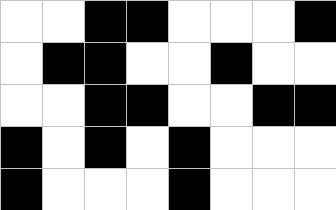[["white", "white", "black", "black", "white", "white", "white", "black"], ["white", "black", "black", "white", "white", "black", "white", "white"], ["white", "white", "black", "black", "white", "white", "black", "black"], ["black", "white", "black", "white", "black", "white", "white", "white"], ["black", "white", "white", "white", "black", "white", "white", "white"]]